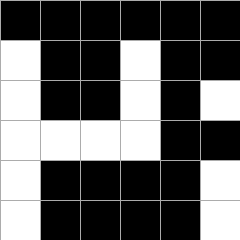[["black", "black", "black", "black", "black", "black"], ["white", "black", "black", "white", "black", "black"], ["white", "black", "black", "white", "black", "white"], ["white", "white", "white", "white", "black", "black"], ["white", "black", "black", "black", "black", "white"], ["white", "black", "black", "black", "black", "white"]]